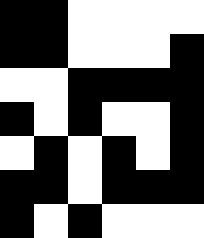[["black", "black", "white", "white", "white", "white"], ["black", "black", "white", "white", "white", "black"], ["white", "white", "black", "black", "black", "black"], ["black", "white", "black", "white", "white", "black"], ["white", "black", "white", "black", "white", "black"], ["black", "black", "white", "black", "black", "black"], ["black", "white", "black", "white", "white", "white"]]